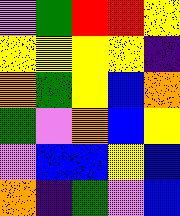[["violet", "green", "red", "red", "yellow"], ["yellow", "yellow", "yellow", "yellow", "indigo"], ["orange", "green", "yellow", "blue", "orange"], ["green", "violet", "orange", "blue", "yellow"], ["violet", "blue", "blue", "yellow", "blue"], ["orange", "indigo", "green", "violet", "blue"]]